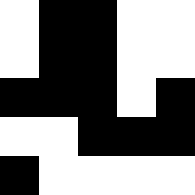[["white", "black", "black", "white", "white"], ["white", "black", "black", "white", "white"], ["black", "black", "black", "white", "black"], ["white", "white", "black", "black", "black"], ["black", "white", "white", "white", "white"]]